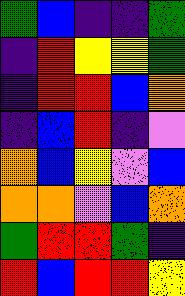[["green", "blue", "indigo", "indigo", "green"], ["indigo", "red", "yellow", "yellow", "green"], ["indigo", "red", "red", "blue", "orange"], ["indigo", "blue", "red", "indigo", "violet"], ["orange", "blue", "yellow", "violet", "blue"], ["orange", "orange", "violet", "blue", "orange"], ["green", "red", "red", "green", "indigo"], ["red", "blue", "red", "red", "yellow"]]